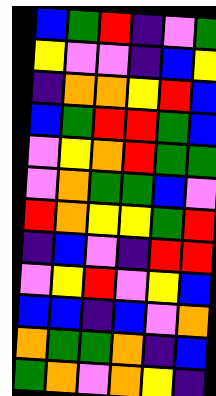[["blue", "green", "red", "indigo", "violet", "green"], ["yellow", "violet", "violet", "indigo", "blue", "yellow"], ["indigo", "orange", "orange", "yellow", "red", "blue"], ["blue", "green", "red", "red", "green", "blue"], ["violet", "yellow", "orange", "red", "green", "green"], ["violet", "orange", "green", "green", "blue", "violet"], ["red", "orange", "yellow", "yellow", "green", "red"], ["indigo", "blue", "violet", "indigo", "red", "red"], ["violet", "yellow", "red", "violet", "yellow", "blue"], ["blue", "blue", "indigo", "blue", "violet", "orange"], ["orange", "green", "green", "orange", "indigo", "blue"], ["green", "orange", "violet", "orange", "yellow", "indigo"]]